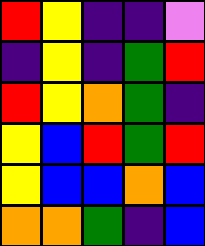[["red", "yellow", "indigo", "indigo", "violet"], ["indigo", "yellow", "indigo", "green", "red"], ["red", "yellow", "orange", "green", "indigo"], ["yellow", "blue", "red", "green", "red"], ["yellow", "blue", "blue", "orange", "blue"], ["orange", "orange", "green", "indigo", "blue"]]